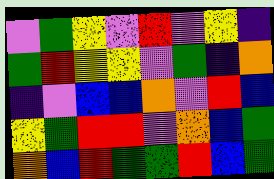[["violet", "green", "yellow", "violet", "red", "violet", "yellow", "indigo"], ["green", "red", "yellow", "yellow", "violet", "green", "indigo", "orange"], ["indigo", "violet", "blue", "blue", "orange", "violet", "red", "blue"], ["yellow", "green", "red", "red", "violet", "orange", "blue", "green"], ["orange", "blue", "red", "green", "green", "red", "blue", "green"]]